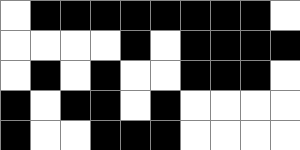[["white", "black", "black", "black", "black", "black", "black", "black", "black", "white"], ["white", "white", "white", "white", "black", "white", "black", "black", "black", "black"], ["white", "black", "white", "black", "white", "white", "black", "black", "black", "white"], ["black", "white", "black", "black", "white", "black", "white", "white", "white", "white"], ["black", "white", "white", "black", "black", "black", "white", "white", "white", "white"]]